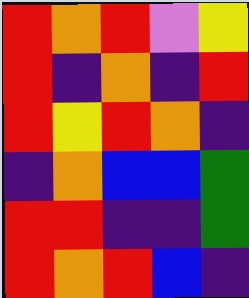[["red", "orange", "red", "violet", "yellow"], ["red", "indigo", "orange", "indigo", "red"], ["red", "yellow", "red", "orange", "indigo"], ["indigo", "orange", "blue", "blue", "green"], ["red", "red", "indigo", "indigo", "green"], ["red", "orange", "red", "blue", "indigo"]]